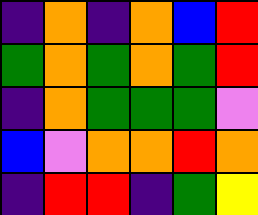[["indigo", "orange", "indigo", "orange", "blue", "red"], ["green", "orange", "green", "orange", "green", "red"], ["indigo", "orange", "green", "green", "green", "violet"], ["blue", "violet", "orange", "orange", "red", "orange"], ["indigo", "red", "red", "indigo", "green", "yellow"]]